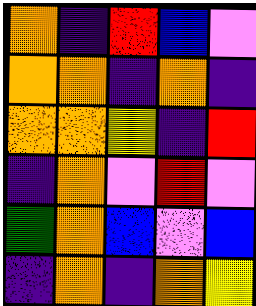[["orange", "indigo", "red", "blue", "violet"], ["orange", "orange", "indigo", "orange", "indigo"], ["orange", "orange", "yellow", "indigo", "red"], ["indigo", "orange", "violet", "red", "violet"], ["green", "orange", "blue", "violet", "blue"], ["indigo", "orange", "indigo", "orange", "yellow"]]